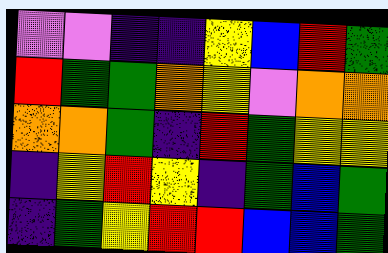[["violet", "violet", "indigo", "indigo", "yellow", "blue", "red", "green"], ["red", "green", "green", "orange", "yellow", "violet", "orange", "orange"], ["orange", "orange", "green", "indigo", "red", "green", "yellow", "yellow"], ["indigo", "yellow", "red", "yellow", "indigo", "green", "blue", "green"], ["indigo", "green", "yellow", "red", "red", "blue", "blue", "green"]]